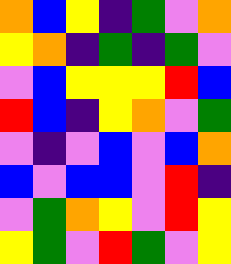[["orange", "blue", "yellow", "indigo", "green", "violet", "orange"], ["yellow", "orange", "indigo", "green", "indigo", "green", "violet"], ["violet", "blue", "yellow", "yellow", "yellow", "red", "blue"], ["red", "blue", "indigo", "yellow", "orange", "violet", "green"], ["violet", "indigo", "violet", "blue", "violet", "blue", "orange"], ["blue", "violet", "blue", "blue", "violet", "red", "indigo"], ["violet", "green", "orange", "yellow", "violet", "red", "yellow"], ["yellow", "green", "violet", "red", "green", "violet", "yellow"]]